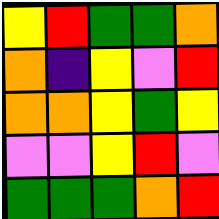[["yellow", "red", "green", "green", "orange"], ["orange", "indigo", "yellow", "violet", "red"], ["orange", "orange", "yellow", "green", "yellow"], ["violet", "violet", "yellow", "red", "violet"], ["green", "green", "green", "orange", "red"]]